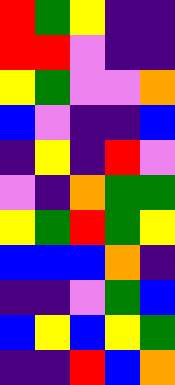[["red", "green", "yellow", "indigo", "indigo"], ["red", "red", "violet", "indigo", "indigo"], ["yellow", "green", "violet", "violet", "orange"], ["blue", "violet", "indigo", "indigo", "blue"], ["indigo", "yellow", "indigo", "red", "violet"], ["violet", "indigo", "orange", "green", "green"], ["yellow", "green", "red", "green", "yellow"], ["blue", "blue", "blue", "orange", "indigo"], ["indigo", "indigo", "violet", "green", "blue"], ["blue", "yellow", "blue", "yellow", "green"], ["indigo", "indigo", "red", "blue", "orange"]]